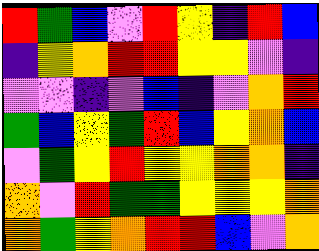[["red", "green", "blue", "violet", "red", "yellow", "indigo", "red", "blue"], ["indigo", "yellow", "orange", "red", "red", "yellow", "yellow", "violet", "indigo"], ["violet", "violet", "indigo", "violet", "blue", "indigo", "violet", "orange", "red"], ["green", "blue", "yellow", "green", "red", "blue", "yellow", "orange", "blue"], ["violet", "green", "yellow", "red", "yellow", "yellow", "orange", "orange", "indigo"], ["orange", "violet", "red", "green", "green", "yellow", "yellow", "yellow", "orange"], ["orange", "green", "yellow", "orange", "red", "red", "blue", "violet", "orange"]]